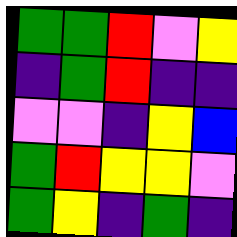[["green", "green", "red", "violet", "yellow"], ["indigo", "green", "red", "indigo", "indigo"], ["violet", "violet", "indigo", "yellow", "blue"], ["green", "red", "yellow", "yellow", "violet"], ["green", "yellow", "indigo", "green", "indigo"]]